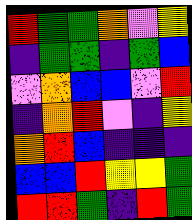[["red", "green", "green", "orange", "violet", "yellow"], ["indigo", "green", "green", "indigo", "green", "blue"], ["violet", "orange", "blue", "blue", "violet", "red"], ["indigo", "orange", "red", "violet", "indigo", "yellow"], ["orange", "red", "blue", "indigo", "indigo", "indigo"], ["blue", "blue", "red", "yellow", "yellow", "green"], ["red", "red", "green", "indigo", "red", "green"]]